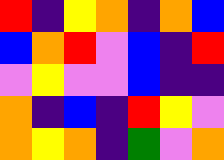[["red", "indigo", "yellow", "orange", "indigo", "orange", "blue"], ["blue", "orange", "red", "violet", "blue", "indigo", "red"], ["violet", "yellow", "violet", "violet", "blue", "indigo", "indigo"], ["orange", "indigo", "blue", "indigo", "red", "yellow", "violet"], ["orange", "yellow", "orange", "indigo", "green", "violet", "orange"]]